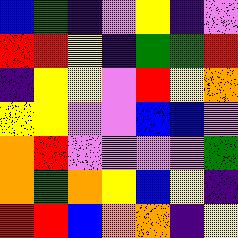[["blue", "green", "indigo", "violet", "yellow", "indigo", "violet"], ["red", "red", "yellow", "indigo", "green", "green", "red"], ["indigo", "yellow", "yellow", "violet", "red", "yellow", "orange"], ["yellow", "yellow", "violet", "violet", "blue", "blue", "violet"], ["orange", "red", "violet", "violet", "violet", "violet", "green"], ["orange", "green", "orange", "yellow", "blue", "yellow", "indigo"], ["red", "red", "blue", "orange", "orange", "indigo", "yellow"]]